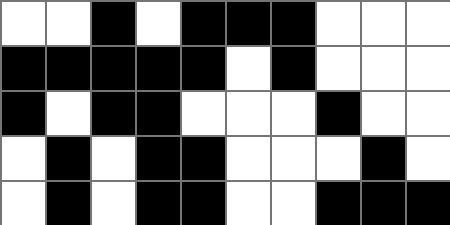[["white", "white", "black", "white", "black", "black", "black", "white", "white", "white"], ["black", "black", "black", "black", "black", "white", "black", "white", "white", "white"], ["black", "white", "black", "black", "white", "white", "white", "black", "white", "white"], ["white", "black", "white", "black", "black", "white", "white", "white", "black", "white"], ["white", "black", "white", "black", "black", "white", "white", "black", "black", "black"]]